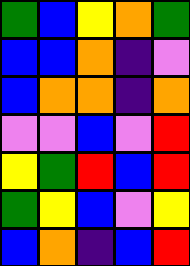[["green", "blue", "yellow", "orange", "green"], ["blue", "blue", "orange", "indigo", "violet"], ["blue", "orange", "orange", "indigo", "orange"], ["violet", "violet", "blue", "violet", "red"], ["yellow", "green", "red", "blue", "red"], ["green", "yellow", "blue", "violet", "yellow"], ["blue", "orange", "indigo", "blue", "red"]]